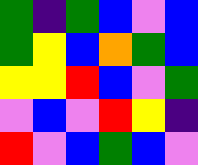[["green", "indigo", "green", "blue", "violet", "blue"], ["green", "yellow", "blue", "orange", "green", "blue"], ["yellow", "yellow", "red", "blue", "violet", "green"], ["violet", "blue", "violet", "red", "yellow", "indigo"], ["red", "violet", "blue", "green", "blue", "violet"]]